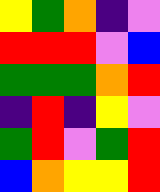[["yellow", "green", "orange", "indigo", "violet"], ["red", "red", "red", "violet", "blue"], ["green", "green", "green", "orange", "red"], ["indigo", "red", "indigo", "yellow", "violet"], ["green", "red", "violet", "green", "red"], ["blue", "orange", "yellow", "yellow", "red"]]